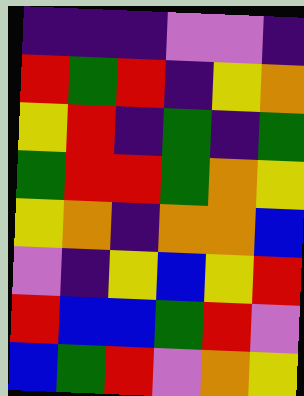[["indigo", "indigo", "indigo", "violet", "violet", "indigo"], ["red", "green", "red", "indigo", "yellow", "orange"], ["yellow", "red", "indigo", "green", "indigo", "green"], ["green", "red", "red", "green", "orange", "yellow"], ["yellow", "orange", "indigo", "orange", "orange", "blue"], ["violet", "indigo", "yellow", "blue", "yellow", "red"], ["red", "blue", "blue", "green", "red", "violet"], ["blue", "green", "red", "violet", "orange", "yellow"]]